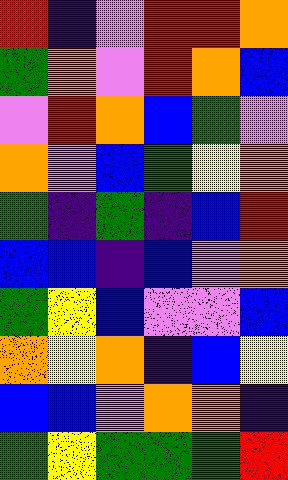[["red", "indigo", "violet", "red", "red", "orange"], ["green", "orange", "violet", "red", "orange", "blue"], ["violet", "red", "orange", "blue", "green", "violet"], ["orange", "violet", "blue", "green", "yellow", "orange"], ["green", "indigo", "green", "indigo", "blue", "red"], ["blue", "blue", "indigo", "blue", "violet", "orange"], ["green", "yellow", "blue", "violet", "violet", "blue"], ["orange", "yellow", "orange", "indigo", "blue", "yellow"], ["blue", "blue", "violet", "orange", "orange", "indigo"], ["green", "yellow", "green", "green", "green", "red"]]